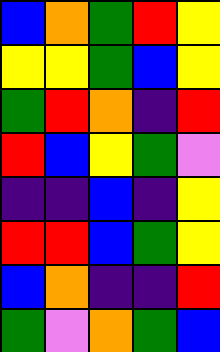[["blue", "orange", "green", "red", "yellow"], ["yellow", "yellow", "green", "blue", "yellow"], ["green", "red", "orange", "indigo", "red"], ["red", "blue", "yellow", "green", "violet"], ["indigo", "indigo", "blue", "indigo", "yellow"], ["red", "red", "blue", "green", "yellow"], ["blue", "orange", "indigo", "indigo", "red"], ["green", "violet", "orange", "green", "blue"]]